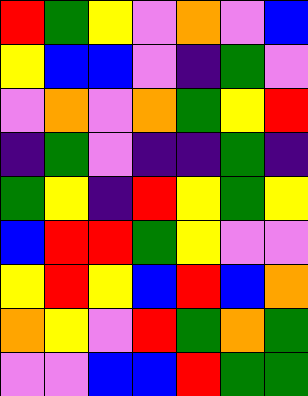[["red", "green", "yellow", "violet", "orange", "violet", "blue"], ["yellow", "blue", "blue", "violet", "indigo", "green", "violet"], ["violet", "orange", "violet", "orange", "green", "yellow", "red"], ["indigo", "green", "violet", "indigo", "indigo", "green", "indigo"], ["green", "yellow", "indigo", "red", "yellow", "green", "yellow"], ["blue", "red", "red", "green", "yellow", "violet", "violet"], ["yellow", "red", "yellow", "blue", "red", "blue", "orange"], ["orange", "yellow", "violet", "red", "green", "orange", "green"], ["violet", "violet", "blue", "blue", "red", "green", "green"]]